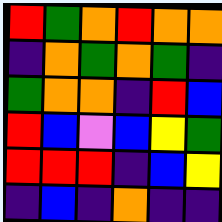[["red", "green", "orange", "red", "orange", "orange"], ["indigo", "orange", "green", "orange", "green", "indigo"], ["green", "orange", "orange", "indigo", "red", "blue"], ["red", "blue", "violet", "blue", "yellow", "green"], ["red", "red", "red", "indigo", "blue", "yellow"], ["indigo", "blue", "indigo", "orange", "indigo", "indigo"]]